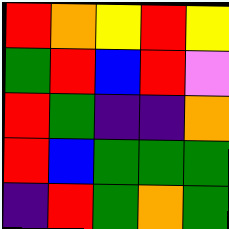[["red", "orange", "yellow", "red", "yellow"], ["green", "red", "blue", "red", "violet"], ["red", "green", "indigo", "indigo", "orange"], ["red", "blue", "green", "green", "green"], ["indigo", "red", "green", "orange", "green"]]